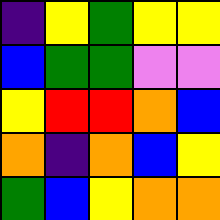[["indigo", "yellow", "green", "yellow", "yellow"], ["blue", "green", "green", "violet", "violet"], ["yellow", "red", "red", "orange", "blue"], ["orange", "indigo", "orange", "blue", "yellow"], ["green", "blue", "yellow", "orange", "orange"]]